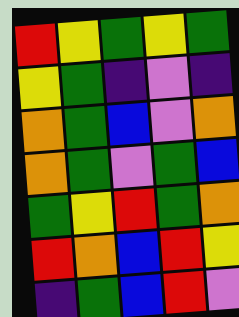[["red", "yellow", "green", "yellow", "green"], ["yellow", "green", "indigo", "violet", "indigo"], ["orange", "green", "blue", "violet", "orange"], ["orange", "green", "violet", "green", "blue"], ["green", "yellow", "red", "green", "orange"], ["red", "orange", "blue", "red", "yellow"], ["indigo", "green", "blue", "red", "violet"]]